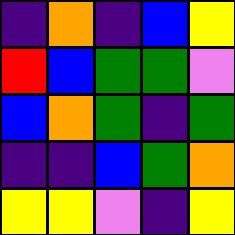[["indigo", "orange", "indigo", "blue", "yellow"], ["red", "blue", "green", "green", "violet"], ["blue", "orange", "green", "indigo", "green"], ["indigo", "indigo", "blue", "green", "orange"], ["yellow", "yellow", "violet", "indigo", "yellow"]]